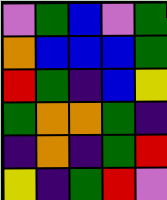[["violet", "green", "blue", "violet", "green"], ["orange", "blue", "blue", "blue", "green"], ["red", "green", "indigo", "blue", "yellow"], ["green", "orange", "orange", "green", "indigo"], ["indigo", "orange", "indigo", "green", "red"], ["yellow", "indigo", "green", "red", "violet"]]